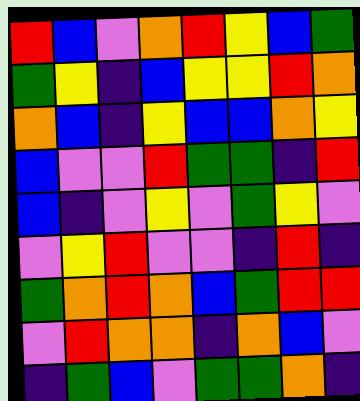[["red", "blue", "violet", "orange", "red", "yellow", "blue", "green"], ["green", "yellow", "indigo", "blue", "yellow", "yellow", "red", "orange"], ["orange", "blue", "indigo", "yellow", "blue", "blue", "orange", "yellow"], ["blue", "violet", "violet", "red", "green", "green", "indigo", "red"], ["blue", "indigo", "violet", "yellow", "violet", "green", "yellow", "violet"], ["violet", "yellow", "red", "violet", "violet", "indigo", "red", "indigo"], ["green", "orange", "red", "orange", "blue", "green", "red", "red"], ["violet", "red", "orange", "orange", "indigo", "orange", "blue", "violet"], ["indigo", "green", "blue", "violet", "green", "green", "orange", "indigo"]]